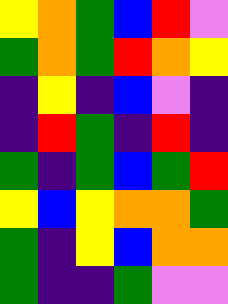[["yellow", "orange", "green", "blue", "red", "violet"], ["green", "orange", "green", "red", "orange", "yellow"], ["indigo", "yellow", "indigo", "blue", "violet", "indigo"], ["indigo", "red", "green", "indigo", "red", "indigo"], ["green", "indigo", "green", "blue", "green", "red"], ["yellow", "blue", "yellow", "orange", "orange", "green"], ["green", "indigo", "yellow", "blue", "orange", "orange"], ["green", "indigo", "indigo", "green", "violet", "violet"]]